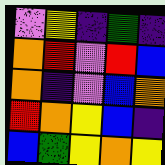[["violet", "yellow", "indigo", "green", "indigo"], ["orange", "red", "violet", "red", "blue"], ["orange", "indigo", "violet", "blue", "orange"], ["red", "orange", "yellow", "blue", "indigo"], ["blue", "green", "yellow", "orange", "yellow"]]